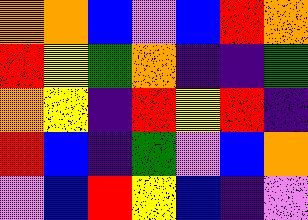[["orange", "orange", "blue", "violet", "blue", "red", "orange"], ["red", "yellow", "green", "orange", "indigo", "indigo", "green"], ["orange", "yellow", "indigo", "red", "yellow", "red", "indigo"], ["red", "blue", "indigo", "green", "violet", "blue", "orange"], ["violet", "blue", "red", "yellow", "blue", "indigo", "violet"]]